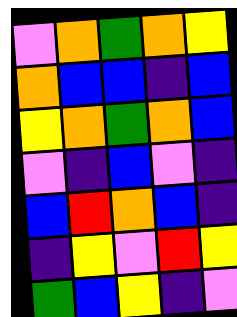[["violet", "orange", "green", "orange", "yellow"], ["orange", "blue", "blue", "indigo", "blue"], ["yellow", "orange", "green", "orange", "blue"], ["violet", "indigo", "blue", "violet", "indigo"], ["blue", "red", "orange", "blue", "indigo"], ["indigo", "yellow", "violet", "red", "yellow"], ["green", "blue", "yellow", "indigo", "violet"]]